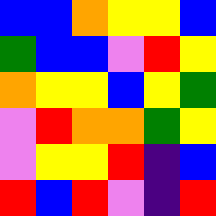[["blue", "blue", "orange", "yellow", "yellow", "blue"], ["green", "blue", "blue", "violet", "red", "yellow"], ["orange", "yellow", "yellow", "blue", "yellow", "green"], ["violet", "red", "orange", "orange", "green", "yellow"], ["violet", "yellow", "yellow", "red", "indigo", "blue"], ["red", "blue", "red", "violet", "indigo", "red"]]